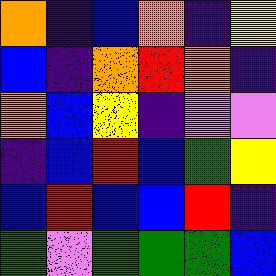[["orange", "indigo", "blue", "orange", "indigo", "yellow"], ["blue", "indigo", "orange", "red", "orange", "indigo"], ["orange", "blue", "yellow", "indigo", "violet", "violet"], ["indigo", "blue", "red", "blue", "green", "yellow"], ["blue", "red", "blue", "blue", "red", "indigo"], ["green", "violet", "green", "green", "green", "blue"]]